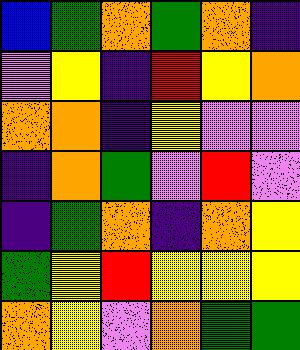[["blue", "green", "orange", "green", "orange", "indigo"], ["violet", "yellow", "indigo", "red", "yellow", "orange"], ["orange", "orange", "indigo", "yellow", "violet", "violet"], ["indigo", "orange", "green", "violet", "red", "violet"], ["indigo", "green", "orange", "indigo", "orange", "yellow"], ["green", "yellow", "red", "yellow", "yellow", "yellow"], ["orange", "yellow", "violet", "orange", "green", "green"]]